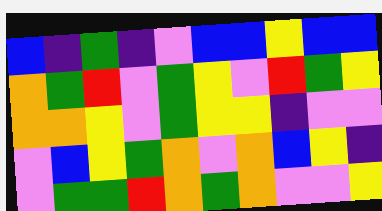[["blue", "indigo", "green", "indigo", "violet", "blue", "blue", "yellow", "blue", "blue"], ["orange", "green", "red", "violet", "green", "yellow", "violet", "red", "green", "yellow"], ["orange", "orange", "yellow", "violet", "green", "yellow", "yellow", "indigo", "violet", "violet"], ["violet", "blue", "yellow", "green", "orange", "violet", "orange", "blue", "yellow", "indigo"], ["violet", "green", "green", "red", "orange", "green", "orange", "violet", "violet", "yellow"]]